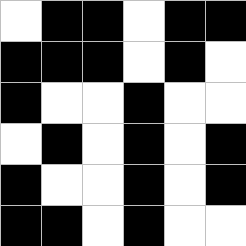[["white", "black", "black", "white", "black", "black"], ["black", "black", "black", "white", "black", "white"], ["black", "white", "white", "black", "white", "white"], ["white", "black", "white", "black", "white", "black"], ["black", "white", "white", "black", "white", "black"], ["black", "black", "white", "black", "white", "white"]]